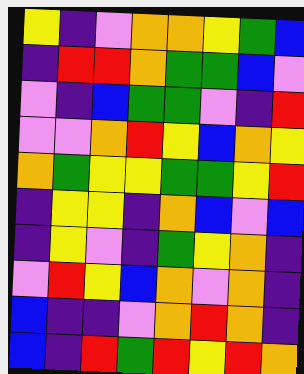[["yellow", "indigo", "violet", "orange", "orange", "yellow", "green", "blue"], ["indigo", "red", "red", "orange", "green", "green", "blue", "violet"], ["violet", "indigo", "blue", "green", "green", "violet", "indigo", "red"], ["violet", "violet", "orange", "red", "yellow", "blue", "orange", "yellow"], ["orange", "green", "yellow", "yellow", "green", "green", "yellow", "red"], ["indigo", "yellow", "yellow", "indigo", "orange", "blue", "violet", "blue"], ["indigo", "yellow", "violet", "indigo", "green", "yellow", "orange", "indigo"], ["violet", "red", "yellow", "blue", "orange", "violet", "orange", "indigo"], ["blue", "indigo", "indigo", "violet", "orange", "red", "orange", "indigo"], ["blue", "indigo", "red", "green", "red", "yellow", "red", "orange"]]